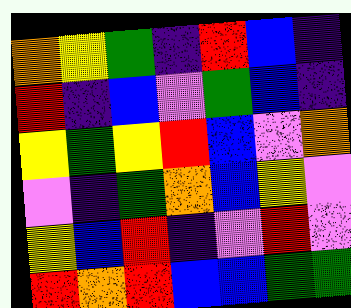[["orange", "yellow", "green", "indigo", "red", "blue", "indigo"], ["red", "indigo", "blue", "violet", "green", "blue", "indigo"], ["yellow", "green", "yellow", "red", "blue", "violet", "orange"], ["violet", "indigo", "green", "orange", "blue", "yellow", "violet"], ["yellow", "blue", "red", "indigo", "violet", "red", "violet"], ["red", "orange", "red", "blue", "blue", "green", "green"]]